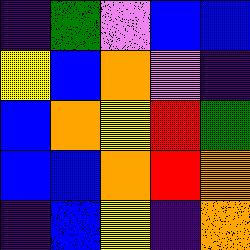[["indigo", "green", "violet", "blue", "blue"], ["yellow", "blue", "orange", "violet", "indigo"], ["blue", "orange", "yellow", "red", "green"], ["blue", "blue", "orange", "red", "orange"], ["indigo", "blue", "yellow", "indigo", "orange"]]